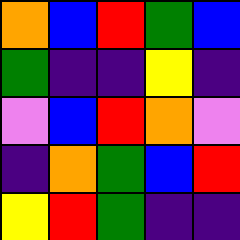[["orange", "blue", "red", "green", "blue"], ["green", "indigo", "indigo", "yellow", "indigo"], ["violet", "blue", "red", "orange", "violet"], ["indigo", "orange", "green", "blue", "red"], ["yellow", "red", "green", "indigo", "indigo"]]